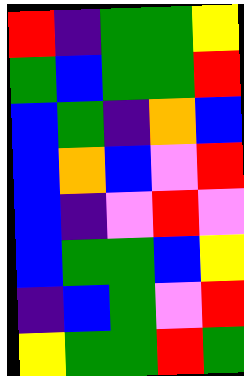[["red", "indigo", "green", "green", "yellow"], ["green", "blue", "green", "green", "red"], ["blue", "green", "indigo", "orange", "blue"], ["blue", "orange", "blue", "violet", "red"], ["blue", "indigo", "violet", "red", "violet"], ["blue", "green", "green", "blue", "yellow"], ["indigo", "blue", "green", "violet", "red"], ["yellow", "green", "green", "red", "green"]]